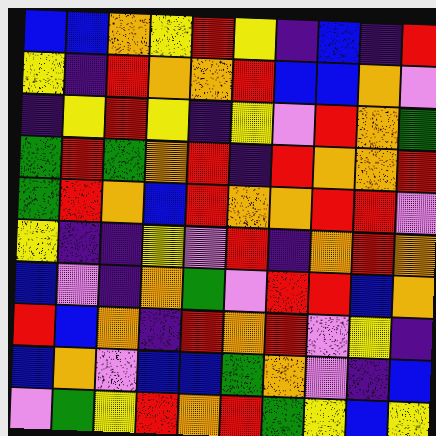[["blue", "blue", "orange", "yellow", "red", "yellow", "indigo", "blue", "indigo", "red"], ["yellow", "indigo", "red", "orange", "orange", "red", "blue", "blue", "orange", "violet"], ["indigo", "yellow", "red", "yellow", "indigo", "yellow", "violet", "red", "orange", "green"], ["green", "red", "green", "orange", "red", "indigo", "red", "orange", "orange", "red"], ["green", "red", "orange", "blue", "red", "orange", "orange", "red", "red", "violet"], ["yellow", "indigo", "indigo", "yellow", "violet", "red", "indigo", "orange", "red", "orange"], ["blue", "violet", "indigo", "orange", "green", "violet", "red", "red", "blue", "orange"], ["red", "blue", "orange", "indigo", "red", "orange", "red", "violet", "yellow", "indigo"], ["blue", "orange", "violet", "blue", "blue", "green", "orange", "violet", "indigo", "blue"], ["violet", "green", "yellow", "red", "orange", "red", "green", "yellow", "blue", "yellow"]]